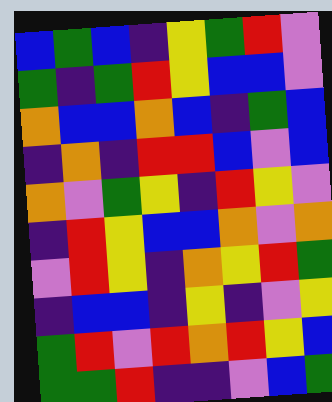[["blue", "green", "blue", "indigo", "yellow", "green", "red", "violet"], ["green", "indigo", "green", "red", "yellow", "blue", "blue", "violet"], ["orange", "blue", "blue", "orange", "blue", "indigo", "green", "blue"], ["indigo", "orange", "indigo", "red", "red", "blue", "violet", "blue"], ["orange", "violet", "green", "yellow", "indigo", "red", "yellow", "violet"], ["indigo", "red", "yellow", "blue", "blue", "orange", "violet", "orange"], ["violet", "red", "yellow", "indigo", "orange", "yellow", "red", "green"], ["indigo", "blue", "blue", "indigo", "yellow", "indigo", "violet", "yellow"], ["green", "red", "violet", "red", "orange", "red", "yellow", "blue"], ["green", "green", "red", "indigo", "indigo", "violet", "blue", "green"]]